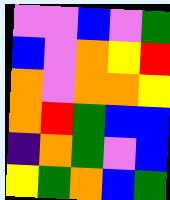[["violet", "violet", "blue", "violet", "green"], ["blue", "violet", "orange", "yellow", "red"], ["orange", "violet", "orange", "orange", "yellow"], ["orange", "red", "green", "blue", "blue"], ["indigo", "orange", "green", "violet", "blue"], ["yellow", "green", "orange", "blue", "green"]]